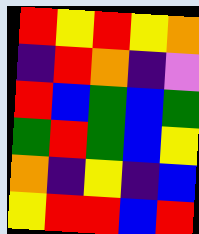[["red", "yellow", "red", "yellow", "orange"], ["indigo", "red", "orange", "indigo", "violet"], ["red", "blue", "green", "blue", "green"], ["green", "red", "green", "blue", "yellow"], ["orange", "indigo", "yellow", "indigo", "blue"], ["yellow", "red", "red", "blue", "red"]]